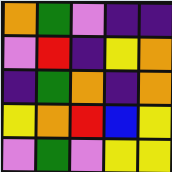[["orange", "green", "violet", "indigo", "indigo"], ["violet", "red", "indigo", "yellow", "orange"], ["indigo", "green", "orange", "indigo", "orange"], ["yellow", "orange", "red", "blue", "yellow"], ["violet", "green", "violet", "yellow", "yellow"]]